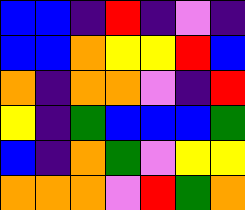[["blue", "blue", "indigo", "red", "indigo", "violet", "indigo"], ["blue", "blue", "orange", "yellow", "yellow", "red", "blue"], ["orange", "indigo", "orange", "orange", "violet", "indigo", "red"], ["yellow", "indigo", "green", "blue", "blue", "blue", "green"], ["blue", "indigo", "orange", "green", "violet", "yellow", "yellow"], ["orange", "orange", "orange", "violet", "red", "green", "orange"]]